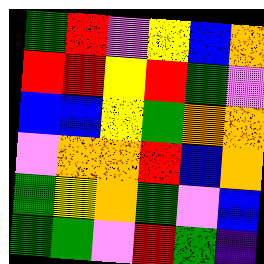[["green", "red", "violet", "yellow", "blue", "orange"], ["red", "red", "yellow", "red", "green", "violet"], ["blue", "blue", "yellow", "green", "orange", "orange"], ["violet", "orange", "orange", "red", "blue", "orange"], ["green", "yellow", "orange", "green", "violet", "blue"], ["green", "green", "violet", "red", "green", "indigo"]]